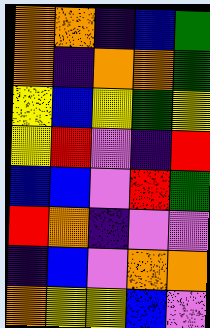[["orange", "orange", "indigo", "blue", "green"], ["orange", "indigo", "orange", "orange", "green"], ["yellow", "blue", "yellow", "green", "yellow"], ["yellow", "red", "violet", "indigo", "red"], ["blue", "blue", "violet", "red", "green"], ["red", "orange", "indigo", "violet", "violet"], ["indigo", "blue", "violet", "orange", "orange"], ["orange", "yellow", "yellow", "blue", "violet"]]